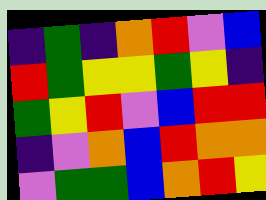[["indigo", "green", "indigo", "orange", "red", "violet", "blue"], ["red", "green", "yellow", "yellow", "green", "yellow", "indigo"], ["green", "yellow", "red", "violet", "blue", "red", "red"], ["indigo", "violet", "orange", "blue", "red", "orange", "orange"], ["violet", "green", "green", "blue", "orange", "red", "yellow"]]